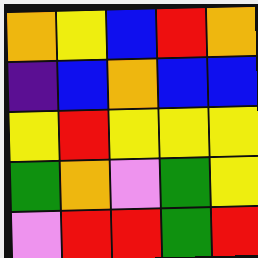[["orange", "yellow", "blue", "red", "orange"], ["indigo", "blue", "orange", "blue", "blue"], ["yellow", "red", "yellow", "yellow", "yellow"], ["green", "orange", "violet", "green", "yellow"], ["violet", "red", "red", "green", "red"]]